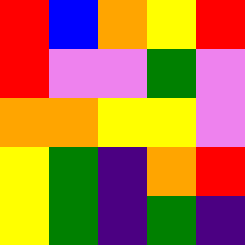[["red", "blue", "orange", "yellow", "red"], ["red", "violet", "violet", "green", "violet"], ["orange", "orange", "yellow", "yellow", "violet"], ["yellow", "green", "indigo", "orange", "red"], ["yellow", "green", "indigo", "green", "indigo"]]